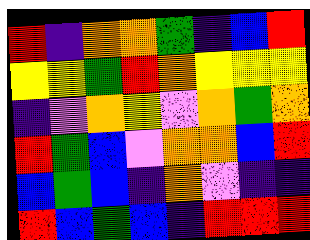[["red", "indigo", "orange", "orange", "green", "indigo", "blue", "red"], ["yellow", "yellow", "green", "red", "orange", "yellow", "yellow", "yellow"], ["indigo", "violet", "orange", "yellow", "violet", "orange", "green", "orange"], ["red", "green", "blue", "violet", "orange", "orange", "blue", "red"], ["blue", "green", "blue", "indigo", "orange", "violet", "indigo", "indigo"], ["red", "blue", "green", "blue", "indigo", "red", "red", "red"]]